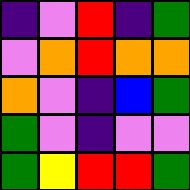[["indigo", "violet", "red", "indigo", "green"], ["violet", "orange", "red", "orange", "orange"], ["orange", "violet", "indigo", "blue", "green"], ["green", "violet", "indigo", "violet", "violet"], ["green", "yellow", "red", "red", "green"]]